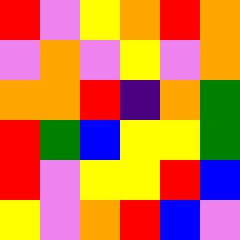[["red", "violet", "yellow", "orange", "red", "orange"], ["violet", "orange", "violet", "yellow", "violet", "orange"], ["orange", "orange", "red", "indigo", "orange", "green"], ["red", "green", "blue", "yellow", "yellow", "green"], ["red", "violet", "yellow", "yellow", "red", "blue"], ["yellow", "violet", "orange", "red", "blue", "violet"]]